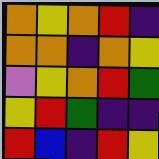[["orange", "yellow", "orange", "red", "indigo"], ["orange", "orange", "indigo", "orange", "yellow"], ["violet", "yellow", "orange", "red", "green"], ["yellow", "red", "green", "indigo", "indigo"], ["red", "blue", "indigo", "red", "yellow"]]